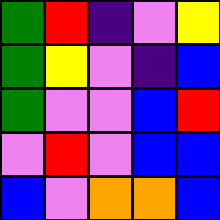[["green", "red", "indigo", "violet", "yellow"], ["green", "yellow", "violet", "indigo", "blue"], ["green", "violet", "violet", "blue", "red"], ["violet", "red", "violet", "blue", "blue"], ["blue", "violet", "orange", "orange", "blue"]]